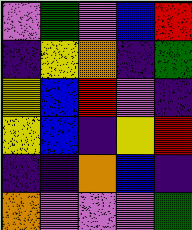[["violet", "green", "violet", "blue", "red"], ["indigo", "yellow", "orange", "indigo", "green"], ["yellow", "blue", "red", "violet", "indigo"], ["yellow", "blue", "indigo", "yellow", "red"], ["indigo", "indigo", "orange", "blue", "indigo"], ["orange", "violet", "violet", "violet", "green"]]